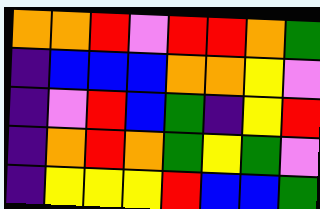[["orange", "orange", "red", "violet", "red", "red", "orange", "green"], ["indigo", "blue", "blue", "blue", "orange", "orange", "yellow", "violet"], ["indigo", "violet", "red", "blue", "green", "indigo", "yellow", "red"], ["indigo", "orange", "red", "orange", "green", "yellow", "green", "violet"], ["indigo", "yellow", "yellow", "yellow", "red", "blue", "blue", "green"]]